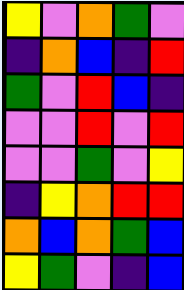[["yellow", "violet", "orange", "green", "violet"], ["indigo", "orange", "blue", "indigo", "red"], ["green", "violet", "red", "blue", "indigo"], ["violet", "violet", "red", "violet", "red"], ["violet", "violet", "green", "violet", "yellow"], ["indigo", "yellow", "orange", "red", "red"], ["orange", "blue", "orange", "green", "blue"], ["yellow", "green", "violet", "indigo", "blue"]]